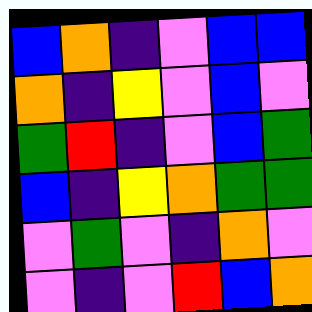[["blue", "orange", "indigo", "violet", "blue", "blue"], ["orange", "indigo", "yellow", "violet", "blue", "violet"], ["green", "red", "indigo", "violet", "blue", "green"], ["blue", "indigo", "yellow", "orange", "green", "green"], ["violet", "green", "violet", "indigo", "orange", "violet"], ["violet", "indigo", "violet", "red", "blue", "orange"]]